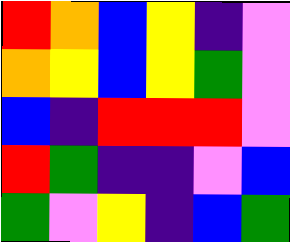[["red", "orange", "blue", "yellow", "indigo", "violet"], ["orange", "yellow", "blue", "yellow", "green", "violet"], ["blue", "indigo", "red", "red", "red", "violet"], ["red", "green", "indigo", "indigo", "violet", "blue"], ["green", "violet", "yellow", "indigo", "blue", "green"]]